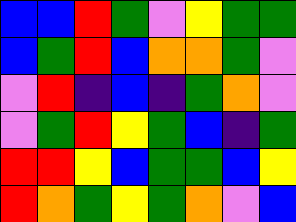[["blue", "blue", "red", "green", "violet", "yellow", "green", "green"], ["blue", "green", "red", "blue", "orange", "orange", "green", "violet"], ["violet", "red", "indigo", "blue", "indigo", "green", "orange", "violet"], ["violet", "green", "red", "yellow", "green", "blue", "indigo", "green"], ["red", "red", "yellow", "blue", "green", "green", "blue", "yellow"], ["red", "orange", "green", "yellow", "green", "orange", "violet", "blue"]]